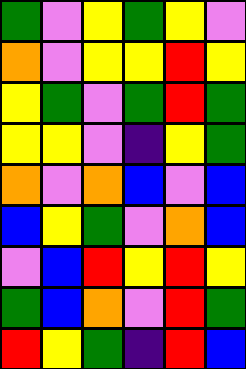[["green", "violet", "yellow", "green", "yellow", "violet"], ["orange", "violet", "yellow", "yellow", "red", "yellow"], ["yellow", "green", "violet", "green", "red", "green"], ["yellow", "yellow", "violet", "indigo", "yellow", "green"], ["orange", "violet", "orange", "blue", "violet", "blue"], ["blue", "yellow", "green", "violet", "orange", "blue"], ["violet", "blue", "red", "yellow", "red", "yellow"], ["green", "blue", "orange", "violet", "red", "green"], ["red", "yellow", "green", "indigo", "red", "blue"]]